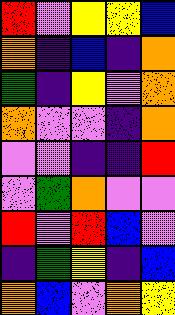[["red", "violet", "yellow", "yellow", "blue"], ["orange", "indigo", "blue", "indigo", "orange"], ["green", "indigo", "yellow", "violet", "orange"], ["orange", "violet", "violet", "indigo", "orange"], ["violet", "violet", "indigo", "indigo", "red"], ["violet", "green", "orange", "violet", "violet"], ["red", "violet", "red", "blue", "violet"], ["indigo", "green", "yellow", "indigo", "blue"], ["orange", "blue", "violet", "orange", "yellow"]]